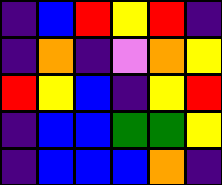[["indigo", "blue", "red", "yellow", "red", "indigo"], ["indigo", "orange", "indigo", "violet", "orange", "yellow"], ["red", "yellow", "blue", "indigo", "yellow", "red"], ["indigo", "blue", "blue", "green", "green", "yellow"], ["indigo", "blue", "blue", "blue", "orange", "indigo"]]